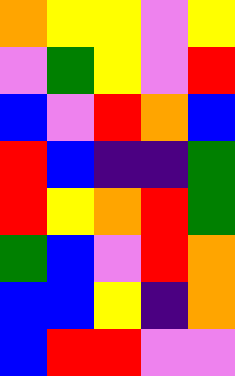[["orange", "yellow", "yellow", "violet", "yellow"], ["violet", "green", "yellow", "violet", "red"], ["blue", "violet", "red", "orange", "blue"], ["red", "blue", "indigo", "indigo", "green"], ["red", "yellow", "orange", "red", "green"], ["green", "blue", "violet", "red", "orange"], ["blue", "blue", "yellow", "indigo", "orange"], ["blue", "red", "red", "violet", "violet"]]